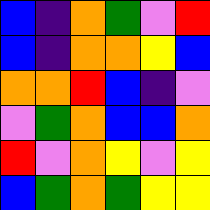[["blue", "indigo", "orange", "green", "violet", "red"], ["blue", "indigo", "orange", "orange", "yellow", "blue"], ["orange", "orange", "red", "blue", "indigo", "violet"], ["violet", "green", "orange", "blue", "blue", "orange"], ["red", "violet", "orange", "yellow", "violet", "yellow"], ["blue", "green", "orange", "green", "yellow", "yellow"]]